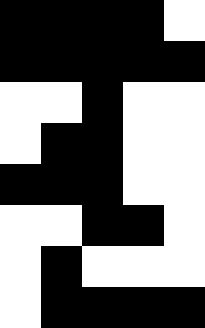[["black", "black", "black", "black", "white"], ["black", "black", "black", "black", "black"], ["white", "white", "black", "white", "white"], ["white", "black", "black", "white", "white"], ["black", "black", "black", "white", "white"], ["white", "white", "black", "black", "white"], ["white", "black", "white", "white", "white"], ["white", "black", "black", "black", "black"]]